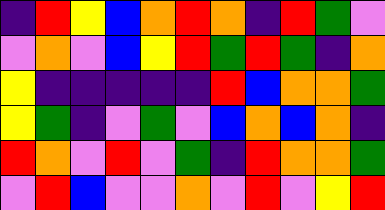[["indigo", "red", "yellow", "blue", "orange", "red", "orange", "indigo", "red", "green", "violet"], ["violet", "orange", "violet", "blue", "yellow", "red", "green", "red", "green", "indigo", "orange"], ["yellow", "indigo", "indigo", "indigo", "indigo", "indigo", "red", "blue", "orange", "orange", "green"], ["yellow", "green", "indigo", "violet", "green", "violet", "blue", "orange", "blue", "orange", "indigo"], ["red", "orange", "violet", "red", "violet", "green", "indigo", "red", "orange", "orange", "green"], ["violet", "red", "blue", "violet", "violet", "orange", "violet", "red", "violet", "yellow", "red"]]